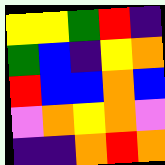[["yellow", "yellow", "green", "red", "indigo"], ["green", "blue", "indigo", "yellow", "orange"], ["red", "blue", "blue", "orange", "blue"], ["violet", "orange", "yellow", "orange", "violet"], ["indigo", "indigo", "orange", "red", "orange"]]